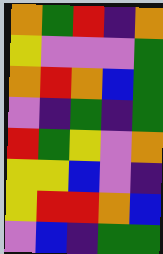[["orange", "green", "red", "indigo", "orange"], ["yellow", "violet", "violet", "violet", "green"], ["orange", "red", "orange", "blue", "green"], ["violet", "indigo", "green", "indigo", "green"], ["red", "green", "yellow", "violet", "orange"], ["yellow", "yellow", "blue", "violet", "indigo"], ["yellow", "red", "red", "orange", "blue"], ["violet", "blue", "indigo", "green", "green"]]